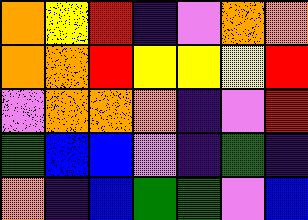[["orange", "yellow", "red", "indigo", "violet", "orange", "orange"], ["orange", "orange", "red", "yellow", "yellow", "yellow", "red"], ["violet", "orange", "orange", "orange", "indigo", "violet", "red"], ["green", "blue", "blue", "violet", "indigo", "green", "indigo"], ["orange", "indigo", "blue", "green", "green", "violet", "blue"]]